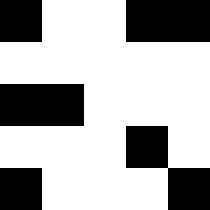[["black", "white", "white", "black", "black"], ["white", "white", "white", "white", "white"], ["black", "black", "white", "white", "white"], ["white", "white", "white", "black", "white"], ["black", "white", "white", "white", "black"]]